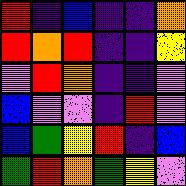[["red", "indigo", "blue", "indigo", "indigo", "orange"], ["red", "orange", "red", "indigo", "indigo", "yellow"], ["violet", "red", "orange", "indigo", "indigo", "violet"], ["blue", "violet", "violet", "indigo", "red", "violet"], ["blue", "green", "yellow", "red", "indigo", "blue"], ["green", "red", "orange", "green", "yellow", "violet"]]